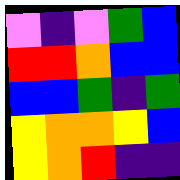[["violet", "indigo", "violet", "green", "blue"], ["red", "red", "orange", "blue", "blue"], ["blue", "blue", "green", "indigo", "green"], ["yellow", "orange", "orange", "yellow", "blue"], ["yellow", "orange", "red", "indigo", "indigo"]]